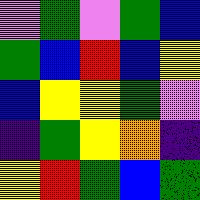[["violet", "green", "violet", "green", "blue"], ["green", "blue", "red", "blue", "yellow"], ["blue", "yellow", "yellow", "green", "violet"], ["indigo", "green", "yellow", "orange", "indigo"], ["yellow", "red", "green", "blue", "green"]]